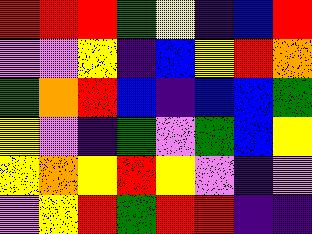[["red", "red", "red", "green", "yellow", "indigo", "blue", "red"], ["violet", "violet", "yellow", "indigo", "blue", "yellow", "red", "orange"], ["green", "orange", "red", "blue", "indigo", "blue", "blue", "green"], ["yellow", "violet", "indigo", "green", "violet", "green", "blue", "yellow"], ["yellow", "orange", "yellow", "red", "yellow", "violet", "indigo", "violet"], ["violet", "yellow", "red", "green", "red", "red", "indigo", "indigo"]]